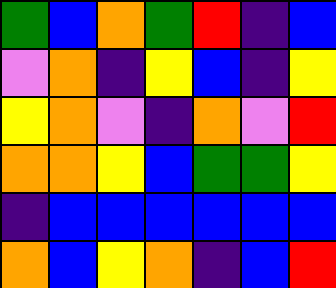[["green", "blue", "orange", "green", "red", "indigo", "blue"], ["violet", "orange", "indigo", "yellow", "blue", "indigo", "yellow"], ["yellow", "orange", "violet", "indigo", "orange", "violet", "red"], ["orange", "orange", "yellow", "blue", "green", "green", "yellow"], ["indigo", "blue", "blue", "blue", "blue", "blue", "blue"], ["orange", "blue", "yellow", "orange", "indigo", "blue", "red"]]